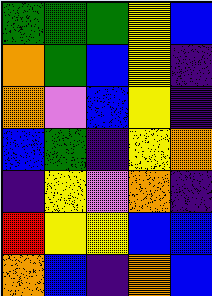[["green", "green", "green", "yellow", "blue"], ["orange", "green", "blue", "yellow", "indigo"], ["orange", "violet", "blue", "yellow", "indigo"], ["blue", "green", "indigo", "yellow", "orange"], ["indigo", "yellow", "violet", "orange", "indigo"], ["red", "yellow", "yellow", "blue", "blue"], ["orange", "blue", "indigo", "orange", "blue"]]